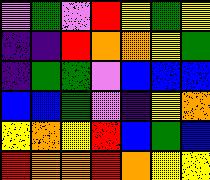[["violet", "green", "violet", "red", "yellow", "green", "yellow"], ["indigo", "indigo", "red", "orange", "orange", "yellow", "green"], ["indigo", "green", "green", "violet", "blue", "blue", "blue"], ["blue", "blue", "green", "violet", "indigo", "yellow", "orange"], ["yellow", "orange", "yellow", "red", "blue", "green", "blue"], ["red", "orange", "orange", "red", "orange", "yellow", "yellow"]]